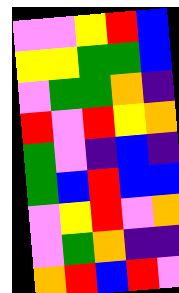[["violet", "violet", "yellow", "red", "blue"], ["yellow", "yellow", "green", "green", "blue"], ["violet", "green", "green", "orange", "indigo"], ["red", "violet", "red", "yellow", "orange"], ["green", "violet", "indigo", "blue", "indigo"], ["green", "blue", "red", "blue", "blue"], ["violet", "yellow", "red", "violet", "orange"], ["violet", "green", "orange", "indigo", "indigo"], ["orange", "red", "blue", "red", "violet"]]